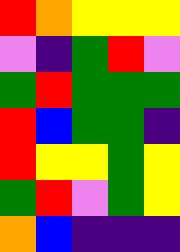[["red", "orange", "yellow", "yellow", "yellow"], ["violet", "indigo", "green", "red", "violet"], ["green", "red", "green", "green", "green"], ["red", "blue", "green", "green", "indigo"], ["red", "yellow", "yellow", "green", "yellow"], ["green", "red", "violet", "green", "yellow"], ["orange", "blue", "indigo", "indigo", "indigo"]]